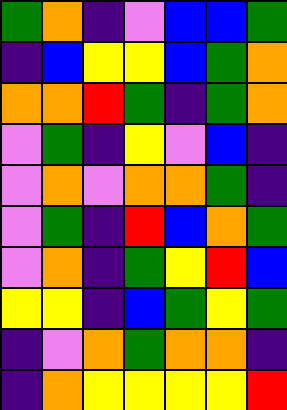[["green", "orange", "indigo", "violet", "blue", "blue", "green"], ["indigo", "blue", "yellow", "yellow", "blue", "green", "orange"], ["orange", "orange", "red", "green", "indigo", "green", "orange"], ["violet", "green", "indigo", "yellow", "violet", "blue", "indigo"], ["violet", "orange", "violet", "orange", "orange", "green", "indigo"], ["violet", "green", "indigo", "red", "blue", "orange", "green"], ["violet", "orange", "indigo", "green", "yellow", "red", "blue"], ["yellow", "yellow", "indigo", "blue", "green", "yellow", "green"], ["indigo", "violet", "orange", "green", "orange", "orange", "indigo"], ["indigo", "orange", "yellow", "yellow", "yellow", "yellow", "red"]]